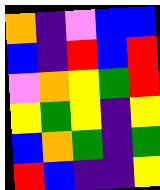[["orange", "indigo", "violet", "blue", "blue"], ["blue", "indigo", "red", "blue", "red"], ["violet", "orange", "yellow", "green", "red"], ["yellow", "green", "yellow", "indigo", "yellow"], ["blue", "orange", "green", "indigo", "green"], ["red", "blue", "indigo", "indigo", "yellow"]]